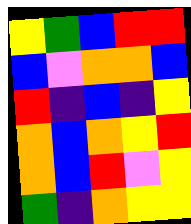[["yellow", "green", "blue", "red", "red"], ["blue", "violet", "orange", "orange", "blue"], ["red", "indigo", "blue", "indigo", "yellow"], ["orange", "blue", "orange", "yellow", "red"], ["orange", "blue", "red", "violet", "yellow"], ["green", "indigo", "orange", "yellow", "yellow"]]